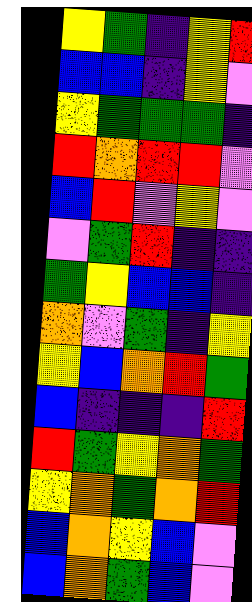[["yellow", "green", "indigo", "yellow", "red"], ["blue", "blue", "indigo", "yellow", "violet"], ["yellow", "green", "green", "green", "indigo"], ["red", "orange", "red", "red", "violet"], ["blue", "red", "violet", "yellow", "violet"], ["violet", "green", "red", "indigo", "indigo"], ["green", "yellow", "blue", "blue", "indigo"], ["orange", "violet", "green", "indigo", "yellow"], ["yellow", "blue", "orange", "red", "green"], ["blue", "indigo", "indigo", "indigo", "red"], ["red", "green", "yellow", "orange", "green"], ["yellow", "orange", "green", "orange", "red"], ["blue", "orange", "yellow", "blue", "violet"], ["blue", "orange", "green", "blue", "violet"]]